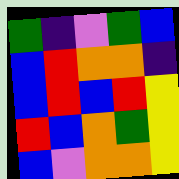[["green", "indigo", "violet", "green", "blue"], ["blue", "red", "orange", "orange", "indigo"], ["blue", "red", "blue", "red", "yellow"], ["red", "blue", "orange", "green", "yellow"], ["blue", "violet", "orange", "orange", "yellow"]]